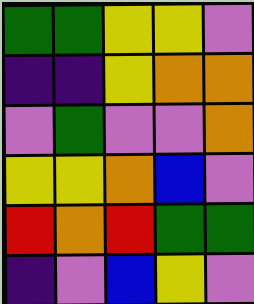[["green", "green", "yellow", "yellow", "violet"], ["indigo", "indigo", "yellow", "orange", "orange"], ["violet", "green", "violet", "violet", "orange"], ["yellow", "yellow", "orange", "blue", "violet"], ["red", "orange", "red", "green", "green"], ["indigo", "violet", "blue", "yellow", "violet"]]